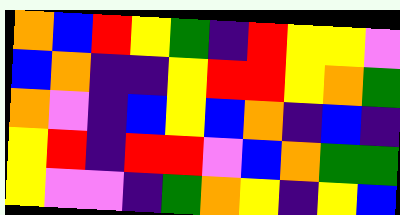[["orange", "blue", "red", "yellow", "green", "indigo", "red", "yellow", "yellow", "violet"], ["blue", "orange", "indigo", "indigo", "yellow", "red", "red", "yellow", "orange", "green"], ["orange", "violet", "indigo", "blue", "yellow", "blue", "orange", "indigo", "blue", "indigo"], ["yellow", "red", "indigo", "red", "red", "violet", "blue", "orange", "green", "green"], ["yellow", "violet", "violet", "indigo", "green", "orange", "yellow", "indigo", "yellow", "blue"]]